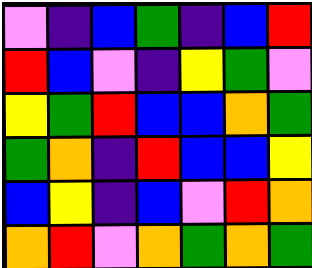[["violet", "indigo", "blue", "green", "indigo", "blue", "red"], ["red", "blue", "violet", "indigo", "yellow", "green", "violet"], ["yellow", "green", "red", "blue", "blue", "orange", "green"], ["green", "orange", "indigo", "red", "blue", "blue", "yellow"], ["blue", "yellow", "indigo", "blue", "violet", "red", "orange"], ["orange", "red", "violet", "orange", "green", "orange", "green"]]